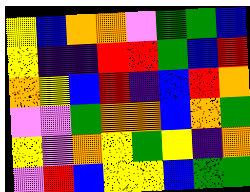[["yellow", "blue", "orange", "orange", "violet", "green", "green", "blue"], ["yellow", "indigo", "indigo", "red", "red", "green", "blue", "red"], ["orange", "yellow", "blue", "red", "indigo", "blue", "red", "orange"], ["violet", "violet", "green", "orange", "orange", "blue", "orange", "green"], ["yellow", "violet", "orange", "yellow", "green", "yellow", "indigo", "orange"], ["violet", "red", "blue", "yellow", "yellow", "blue", "green", "green"]]